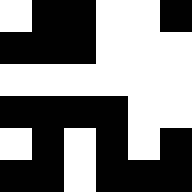[["white", "black", "black", "white", "white", "black"], ["black", "black", "black", "white", "white", "white"], ["white", "white", "white", "white", "white", "white"], ["black", "black", "black", "black", "white", "white"], ["white", "black", "white", "black", "white", "black"], ["black", "black", "white", "black", "black", "black"]]